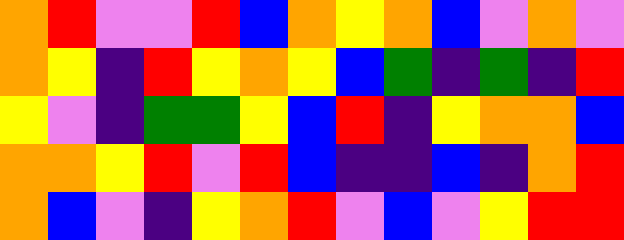[["orange", "red", "violet", "violet", "red", "blue", "orange", "yellow", "orange", "blue", "violet", "orange", "violet"], ["orange", "yellow", "indigo", "red", "yellow", "orange", "yellow", "blue", "green", "indigo", "green", "indigo", "red"], ["yellow", "violet", "indigo", "green", "green", "yellow", "blue", "red", "indigo", "yellow", "orange", "orange", "blue"], ["orange", "orange", "yellow", "red", "violet", "red", "blue", "indigo", "indigo", "blue", "indigo", "orange", "red"], ["orange", "blue", "violet", "indigo", "yellow", "orange", "red", "violet", "blue", "violet", "yellow", "red", "red"]]